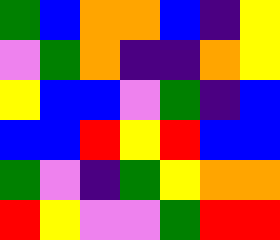[["green", "blue", "orange", "orange", "blue", "indigo", "yellow"], ["violet", "green", "orange", "indigo", "indigo", "orange", "yellow"], ["yellow", "blue", "blue", "violet", "green", "indigo", "blue"], ["blue", "blue", "red", "yellow", "red", "blue", "blue"], ["green", "violet", "indigo", "green", "yellow", "orange", "orange"], ["red", "yellow", "violet", "violet", "green", "red", "red"]]